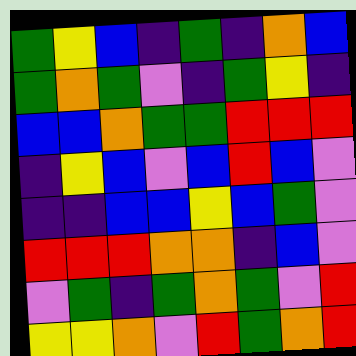[["green", "yellow", "blue", "indigo", "green", "indigo", "orange", "blue"], ["green", "orange", "green", "violet", "indigo", "green", "yellow", "indigo"], ["blue", "blue", "orange", "green", "green", "red", "red", "red"], ["indigo", "yellow", "blue", "violet", "blue", "red", "blue", "violet"], ["indigo", "indigo", "blue", "blue", "yellow", "blue", "green", "violet"], ["red", "red", "red", "orange", "orange", "indigo", "blue", "violet"], ["violet", "green", "indigo", "green", "orange", "green", "violet", "red"], ["yellow", "yellow", "orange", "violet", "red", "green", "orange", "red"]]